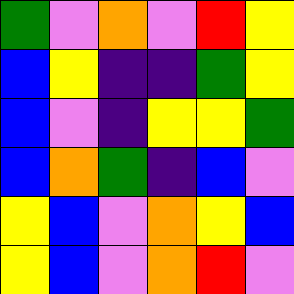[["green", "violet", "orange", "violet", "red", "yellow"], ["blue", "yellow", "indigo", "indigo", "green", "yellow"], ["blue", "violet", "indigo", "yellow", "yellow", "green"], ["blue", "orange", "green", "indigo", "blue", "violet"], ["yellow", "blue", "violet", "orange", "yellow", "blue"], ["yellow", "blue", "violet", "orange", "red", "violet"]]